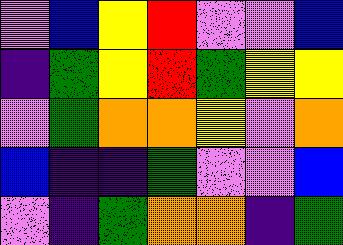[["violet", "blue", "yellow", "red", "violet", "violet", "blue"], ["indigo", "green", "yellow", "red", "green", "yellow", "yellow"], ["violet", "green", "orange", "orange", "yellow", "violet", "orange"], ["blue", "indigo", "indigo", "green", "violet", "violet", "blue"], ["violet", "indigo", "green", "orange", "orange", "indigo", "green"]]